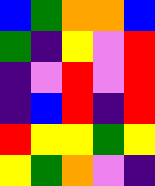[["blue", "green", "orange", "orange", "blue"], ["green", "indigo", "yellow", "violet", "red"], ["indigo", "violet", "red", "violet", "red"], ["indigo", "blue", "red", "indigo", "red"], ["red", "yellow", "yellow", "green", "yellow"], ["yellow", "green", "orange", "violet", "indigo"]]